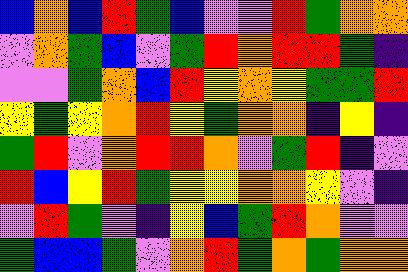[["blue", "orange", "blue", "red", "green", "blue", "violet", "violet", "red", "green", "orange", "orange"], ["violet", "orange", "green", "blue", "violet", "green", "red", "orange", "red", "red", "green", "indigo"], ["violet", "violet", "green", "orange", "blue", "red", "yellow", "orange", "yellow", "green", "green", "red"], ["yellow", "green", "yellow", "orange", "red", "yellow", "green", "orange", "orange", "indigo", "yellow", "indigo"], ["green", "red", "violet", "orange", "red", "red", "orange", "violet", "green", "red", "indigo", "violet"], ["red", "blue", "yellow", "red", "green", "yellow", "yellow", "orange", "orange", "yellow", "violet", "indigo"], ["violet", "red", "green", "violet", "indigo", "yellow", "blue", "green", "red", "orange", "violet", "violet"], ["green", "blue", "blue", "green", "violet", "orange", "red", "green", "orange", "green", "orange", "orange"]]